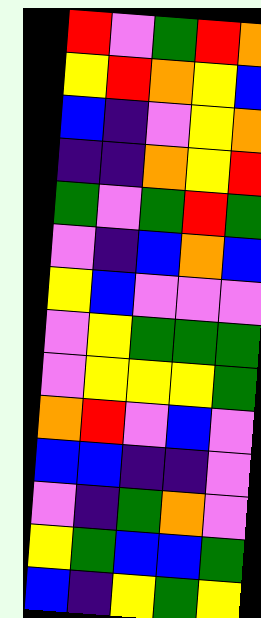[["red", "violet", "green", "red", "orange"], ["yellow", "red", "orange", "yellow", "blue"], ["blue", "indigo", "violet", "yellow", "orange"], ["indigo", "indigo", "orange", "yellow", "red"], ["green", "violet", "green", "red", "green"], ["violet", "indigo", "blue", "orange", "blue"], ["yellow", "blue", "violet", "violet", "violet"], ["violet", "yellow", "green", "green", "green"], ["violet", "yellow", "yellow", "yellow", "green"], ["orange", "red", "violet", "blue", "violet"], ["blue", "blue", "indigo", "indigo", "violet"], ["violet", "indigo", "green", "orange", "violet"], ["yellow", "green", "blue", "blue", "green"], ["blue", "indigo", "yellow", "green", "yellow"]]